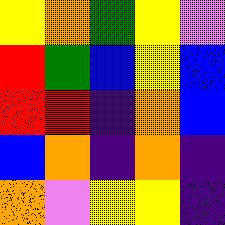[["yellow", "orange", "green", "yellow", "violet"], ["red", "green", "blue", "yellow", "blue"], ["red", "red", "indigo", "orange", "blue"], ["blue", "orange", "indigo", "orange", "indigo"], ["orange", "violet", "yellow", "yellow", "indigo"]]